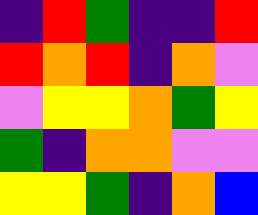[["indigo", "red", "green", "indigo", "indigo", "red"], ["red", "orange", "red", "indigo", "orange", "violet"], ["violet", "yellow", "yellow", "orange", "green", "yellow"], ["green", "indigo", "orange", "orange", "violet", "violet"], ["yellow", "yellow", "green", "indigo", "orange", "blue"]]